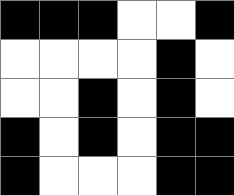[["black", "black", "black", "white", "white", "black"], ["white", "white", "white", "white", "black", "white"], ["white", "white", "black", "white", "black", "white"], ["black", "white", "black", "white", "black", "black"], ["black", "white", "white", "white", "black", "black"]]